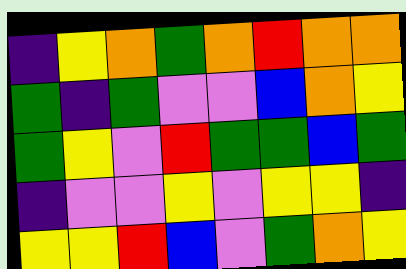[["indigo", "yellow", "orange", "green", "orange", "red", "orange", "orange"], ["green", "indigo", "green", "violet", "violet", "blue", "orange", "yellow"], ["green", "yellow", "violet", "red", "green", "green", "blue", "green"], ["indigo", "violet", "violet", "yellow", "violet", "yellow", "yellow", "indigo"], ["yellow", "yellow", "red", "blue", "violet", "green", "orange", "yellow"]]